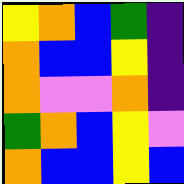[["yellow", "orange", "blue", "green", "indigo"], ["orange", "blue", "blue", "yellow", "indigo"], ["orange", "violet", "violet", "orange", "indigo"], ["green", "orange", "blue", "yellow", "violet"], ["orange", "blue", "blue", "yellow", "blue"]]